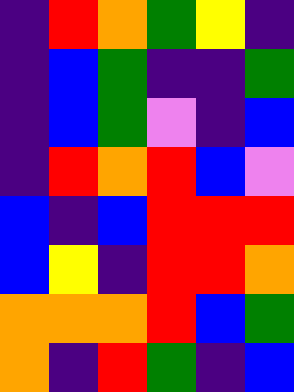[["indigo", "red", "orange", "green", "yellow", "indigo"], ["indigo", "blue", "green", "indigo", "indigo", "green"], ["indigo", "blue", "green", "violet", "indigo", "blue"], ["indigo", "red", "orange", "red", "blue", "violet"], ["blue", "indigo", "blue", "red", "red", "red"], ["blue", "yellow", "indigo", "red", "red", "orange"], ["orange", "orange", "orange", "red", "blue", "green"], ["orange", "indigo", "red", "green", "indigo", "blue"]]